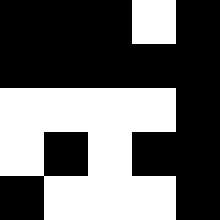[["black", "black", "black", "white", "black"], ["black", "black", "black", "black", "black"], ["white", "white", "white", "white", "black"], ["white", "black", "white", "black", "black"], ["black", "white", "white", "white", "black"]]